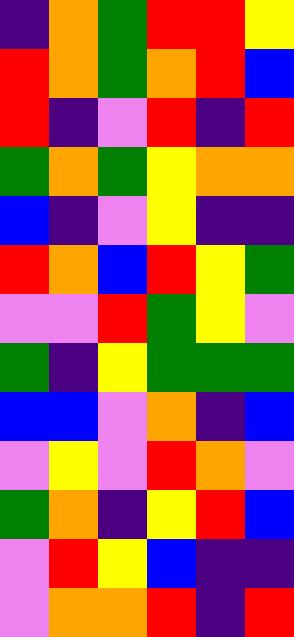[["indigo", "orange", "green", "red", "red", "yellow"], ["red", "orange", "green", "orange", "red", "blue"], ["red", "indigo", "violet", "red", "indigo", "red"], ["green", "orange", "green", "yellow", "orange", "orange"], ["blue", "indigo", "violet", "yellow", "indigo", "indigo"], ["red", "orange", "blue", "red", "yellow", "green"], ["violet", "violet", "red", "green", "yellow", "violet"], ["green", "indigo", "yellow", "green", "green", "green"], ["blue", "blue", "violet", "orange", "indigo", "blue"], ["violet", "yellow", "violet", "red", "orange", "violet"], ["green", "orange", "indigo", "yellow", "red", "blue"], ["violet", "red", "yellow", "blue", "indigo", "indigo"], ["violet", "orange", "orange", "red", "indigo", "red"]]